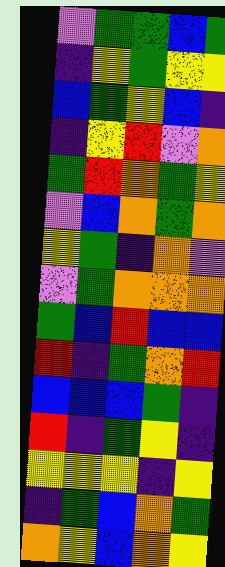[["violet", "green", "green", "blue", "green"], ["indigo", "yellow", "green", "yellow", "yellow"], ["blue", "green", "yellow", "blue", "indigo"], ["indigo", "yellow", "red", "violet", "orange"], ["green", "red", "orange", "green", "yellow"], ["violet", "blue", "orange", "green", "orange"], ["yellow", "green", "indigo", "orange", "violet"], ["violet", "green", "orange", "orange", "orange"], ["green", "blue", "red", "blue", "blue"], ["red", "indigo", "green", "orange", "red"], ["blue", "blue", "blue", "green", "indigo"], ["red", "indigo", "green", "yellow", "indigo"], ["yellow", "yellow", "yellow", "indigo", "yellow"], ["indigo", "green", "blue", "orange", "green"], ["orange", "yellow", "blue", "orange", "yellow"]]